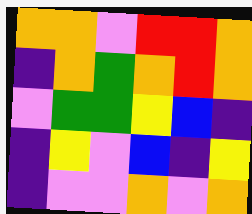[["orange", "orange", "violet", "red", "red", "orange"], ["indigo", "orange", "green", "orange", "red", "orange"], ["violet", "green", "green", "yellow", "blue", "indigo"], ["indigo", "yellow", "violet", "blue", "indigo", "yellow"], ["indigo", "violet", "violet", "orange", "violet", "orange"]]